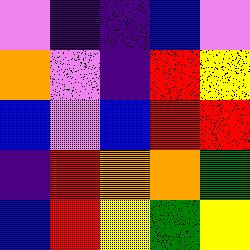[["violet", "indigo", "indigo", "blue", "violet"], ["orange", "violet", "indigo", "red", "yellow"], ["blue", "violet", "blue", "red", "red"], ["indigo", "red", "orange", "orange", "green"], ["blue", "red", "yellow", "green", "yellow"]]